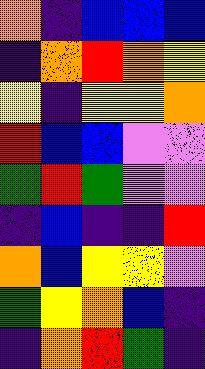[["orange", "indigo", "blue", "blue", "blue"], ["indigo", "orange", "red", "orange", "yellow"], ["yellow", "indigo", "yellow", "yellow", "orange"], ["red", "blue", "blue", "violet", "violet"], ["green", "red", "green", "violet", "violet"], ["indigo", "blue", "indigo", "indigo", "red"], ["orange", "blue", "yellow", "yellow", "violet"], ["green", "yellow", "orange", "blue", "indigo"], ["indigo", "orange", "red", "green", "indigo"]]